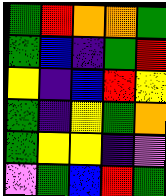[["green", "red", "orange", "orange", "green"], ["green", "blue", "indigo", "green", "red"], ["yellow", "indigo", "blue", "red", "yellow"], ["green", "indigo", "yellow", "green", "orange"], ["green", "yellow", "yellow", "indigo", "violet"], ["violet", "green", "blue", "red", "green"]]